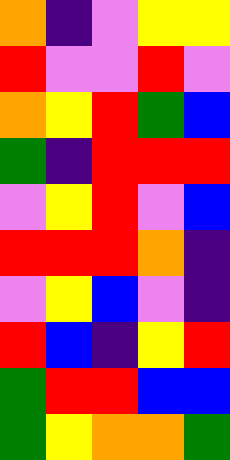[["orange", "indigo", "violet", "yellow", "yellow"], ["red", "violet", "violet", "red", "violet"], ["orange", "yellow", "red", "green", "blue"], ["green", "indigo", "red", "red", "red"], ["violet", "yellow", "red", "violet", "blue"], ["red", "red", "red", "orange", "indigo"], ["violet", "yellow", "blue", "violet", "indigo"], ["red", "blue", "indigo", "yellow", "red"], ["green", "red", "red", "blue", "blue"], ["green", "yellow", "orange", "orange", "green"]]